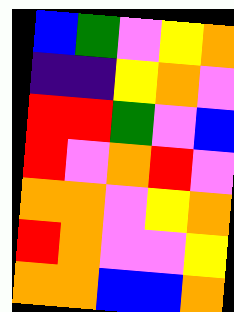[["blue", "green", "violet", "yellow", "orange"], ["indigo", "indigo", "yellow", "orange", "violet"], ["red", "red", "green", "violet", "blue"], ["red", "violet", "orange", "red", "violet"], ["orange", "orange", "violet", "yellow", "orange"], ["red", "orange", "violet", "violet", "yellow"], ["orange", "orange", "blue", "blue", "orange"]]